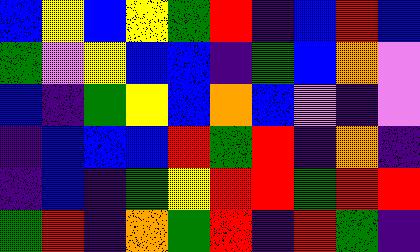[["blue", "yellow", "blue", "yellow", "green", "red", "indigo", "blue", "red", "blue"], ["green", "violet", "yellow", "blue", "blue", "indigo", "green", "blue", "orange", "violet"], ["blue", "indigo", "green", "yellow", "blue", "orange", "blue", "violet", "indigo", "violet"], ["indigo", "blue", "blue", "blue", "red", "green", "red", "indigo", "orange", "indigo"], ["indigo", "blue", "indigo", "green", "yellow", "red", "red", "green", "red", "red"], ["green", "red", "indigo", "orange", "green", "red", "indigo", "red", "green", "indigo"]]